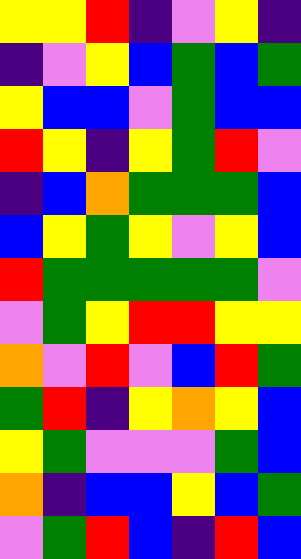[["yellow", "yellow", "red", "indigo", "violet", "yellow", "indigo"], ["indigo", "violet", "yellow", "blue", "green", "blue", "green"], ["yellow", "blue", "blue", "violet", "green", "blue", "blue"], ["red", "yellow", "indigo", "yellow", "green", "red", "violet"], ["indigo", "blue", "orange", "green", "green", "green", "blue"], ["blue", "yellow", "green", "yellow", "violet", "yellow", "blue"], ["red", "green", "green", "green", "green", "green", "violet"], ["violet", "green", "yellow", "red", "red", "yellow", "yellow"], ["orange", "violet", "red", "violet", "blue", "red", "green"], ["green", "red", "indigo", "yellow", "orange", "yellow", "blue"], ["yellow", "green", "violet", "violet", "violet", "green", "blue"], ["orange", "indigo", "blue", "blue", "yellow", "blue", "green"], ["violet", "green", "red", "blue", "indigo", "red", "blue"]]